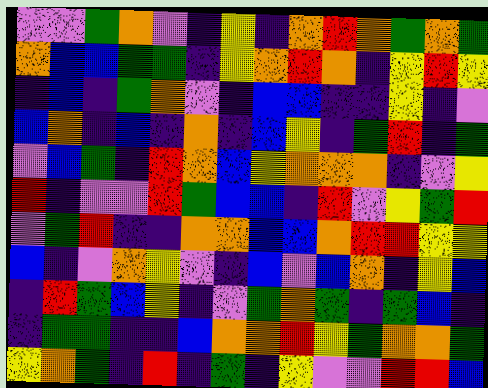[["violet", "violet", "green", "orange", "violet", "indigo", "yellow", "indigo", "orange", "red", "orange", "green", "orange", "green"], ["orange", "blue", "blue", "green", "green", "indigo", "yellow", "orange", "red", "orange", "indigo", "yellow", "red", "yellow"], ["indigo", "blue", "indigo", "green", "orange", "violet", "indigo", "blue", "blue", "indigo", "indigo", "yellow", "indigo", "violet"], ["blue", "orange", "indigo", "blue", "indigo", "orange", "indigo", "blue", "yellow", "indigo", "green", "red", "indigo", "green"], ["violet", "blue", "green", "indigo", "red", "orange", "blue", "yellow", "orange", "orange", "orange", "indigo", "violet", "yellow"], ["red", "indigo", "violet", "violet", "red", "green", "blue", "blue", "indigo", "red", "violet", "yellow", "green", "red"], ["violet", "green", "red", "indigo", "indigo", "orange", "orange", "blue", "blue", "orange", "red", "red", "yellow", "yellow"], ["blue", "indigo", "violet", "orange", "yellow", "violet", "indigo", "blue", "violet", "blue", "orange", "indigo", "yellow", "blue"], ["indigo", "red", "green", "blue", "yellow", "indigo", "violet", "green", "orange", "green", "indigo", "green", "blue", "indigo"], ["indigo", "green", "green", "indigo", "indigo", "blue", "orange", "orange", "red", "yellow", "green", "orange", "orange", "green"], ["yellow", "orange", "green", "indigo", "red", "indigo", "green", "indigo", "yellow", "violet", "violet", "red", "red", "blue"]]